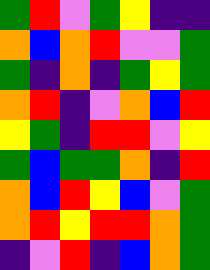[["green", "red", "violet", "green", "yellow", "indigo", "indigo"], ["orange", "blue", "orange", "red", "violet", "violet", "green"], ["green", "indigo", "orange", "indigo", "green", "yellow", "green"], ["orange", "red", "indigo", "violet", "orange", "blue", "red"], ["yellow", "green", "indigo", "red", "red", "violet", "yellow"], ["green", "blue", "green", "green", "orange", "indigo", "red"], ["orange", "blue", "red", "yellow", "blue", "violet", "green"], ["orange", "red", "yellow", "red", "red", "orange", "green"], ["indigo", "violet", "red", "indigo", "blue", "orange", "green"]]